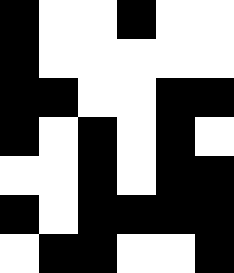[["black", "white", "white", "black", "white", "white"], ["black", "white", "white", "white", "white", "white"], ["black", "black", "white", "white", "black", "black"], ["black", "white", "black", "white", "black", "white"], ["white", "white", "black", "white", "black", "black"], ["black", "white", "black", "black", "black", "black"], ["white", "black", "black", "white", "white", "black"]]